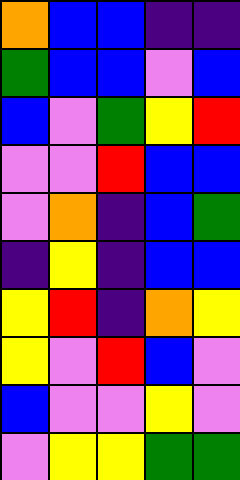[["orange", "blue", "blue", "indigo", "indigo"], ["green", "blue", "blue", "violet", "blue"], ["blue", "violet", "green", "yellow", "red"], ["violet", "violet", "red", "blue", "blue"], ["violet", "orange", "indigo", "blue", "green"], ["indigo", "yellow", "indigo", "blue", "blue"], ["yellow", "red", "indigo", "orange", "yellow"], ["yellow", "violet", "red", "blue", "violet"], ["blue", "violet", "violet", "yellow", "violet"], ["violet", "yellow", "yellow", "green", "green"]]